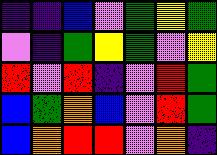[["indigo", "indigo", "blue", "violet", "green", "yellow", "green"], ["violet", "indigo", "green", "yellow", "green", "violet", "yellow"], ["red", "violet", "red", "indigo", "violet", "red", "green"], ["blue", "green", "orange", "blue", "violet", "red", "green"], ["blue", "orange", "red", "red", "violet", "orange", "indigo"]]